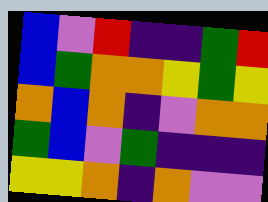[["blue", "violet", "red", "indigo", "indigo", "green", "red"], ["blue", "green", "orange", "orange", "yellow", "green", "yellow"], ["orange", "blue", "orange", "indigo", "violet", "orange", "orange"], ["green", "blue", "violet", "green", "indigo", "indigo", "indigo"], ["yellow", "yellow", "orange", "indigo", "orange", "violet", "violet"]]